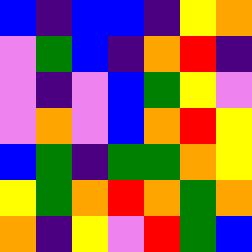[["blue", "indigo", "blue", "blue", "indigo", "yellow", "orange"], ["violet", "green", "blue", "indigo", "orange", "red", "indigo"], ["violet", "indigo", "violet", "blue", "green", "yellow", "violet"], ["violet", "orange", "violet", "blue", "orange", "red", "yellow"], ["blue", "green", "indigo", "green", "green", "orange", "yellow"], ["yellow", "green", "orange", "red", "orange", "green", "orange"], ["orange", "indigo", "yellow", "violet", "red", "green", "blue"]]